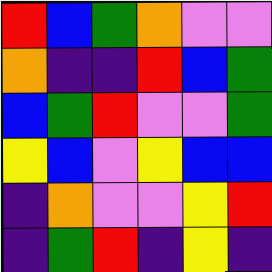[["red", "blue", "green", "orange", "violet", "violet"], ["orange", "indigo", "indigo", "red", "blue", "green"], ["blue", "green", "red", "violet", "violet", "green"], ["yellow", "blue", "violet", "yellow", "blue", "blue"], ["indigo", "orange", "violet", "violet", "yellow", "red"], ["indigo", "green", "red", "indigo", "yellow", "indigo"]]